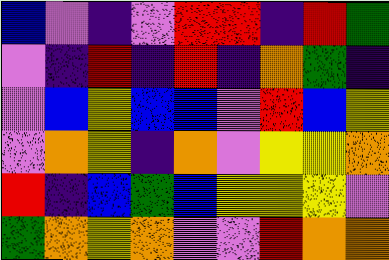[["blue", "violet", "indigo", "violet", "red", "red", "indigo", "red", "green"], ["violet", "indigo", "red", "indigo", "red", "indigo", "orange", "green", "indigo"], ["violet", "blue", "yellow", "blue", "blue", "violet", "red", "blue", "yellow"], ["violet", "orange", "yellow", "indigo", "orange", "violet", "yellow", "yellow", "orange"], ["red", "indigo", "blue", "green", "blue", "yellow", "yellow", "yellow", "violet"], ["green", "orange", "yellow", "orange", "violet", "violet", "red", "orange", "orange"]]